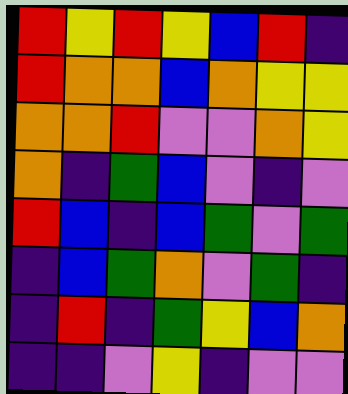[["red", "yellow", "red", "yellow", "blue", "red", "indigo"], ["red", "orange", "orange", "blue", "orange", "yellow", "yellow"], ["orange", "orange", "red", "violet", "violet", "orange", "yellow"], ["orange", "indigo", "green", "blue", "violet", "indigo", "violet"], ["red", "blue", "indigo", "blue", "green", "violet", "green"], ["indigo", "blue", "green", "orange", "violet", "green", "indigo"], ["indigo", "red", "indigo", "green", "yellow", "blue", "orange"], ["indigo", "indigo", "violet", "yellow", "indigo", "violet", "violet"]]